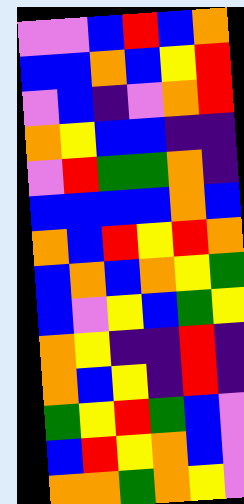[["violet", "violet", "blue", "red", "blue", "orange"], ["blue", "blue", "orange", "blue", "yellow", "red"], ["violet", "blue", "indigo", "violet", "orange", "red"], ["orange", "yellow", "blue", "blue", "indigo", "indigo"], ["violet", "red", "green", "green", "orange", "indigo"], ["blue", "blue", "blue", "blue", "orange", "blue"], ["orange", "blue", "red", "yellow", "red", "orange"], ["blue", "orange", "blue", "orange", "yellow", "green"], ["blue", "violet", "yellow", "blue", "green", "yellow"], ["orange", "yellow", "indigo", "indigo", "red", "indigo"], ["orange", "blue", "yellow", "indigo", "red", "indigo"], ["green", "yellow", "red", "green", "blue", "violet"], ["blue", "red", "yellow", "orange", "blue", "violet"], ["orange", "orange", "green", "orange", "yellow", "violet"]]